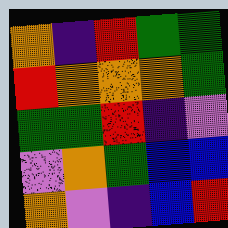[["orange", "indigo", "red", "green", "green"], ["red", "orange", "orange", "orange", "green"], ["green", "green", "red", "indigo", "violet"], ["violet", "orange", "green", "blue", "blue"], ["orange", "violet", "indigo", "blue", "red"]]